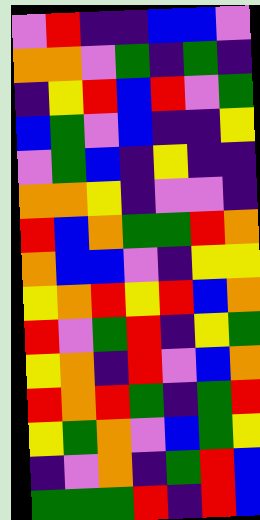[["violet", "red", "indigo", "indigo", "blue", "blue", "violet"], ["orange", "orange", "violet", "green", "indigo", "green", "indigo"], ["indigo", "yellow", "red", "blue", "red", "violet", "green"], ["blue", "green", "violet", "blue", "indigo", "indigo", "yellow"], ["violet", "green", "blue", "indigo", "yellow", "indigo", "indigo"], ["orange", "orange", "yellow", "indigo", "violet", "violet", "indigo"], ["red", "blue", "orange", "green", "green", "red", "orange"], ["orange", "blue", "blue", "violet", "indigo", "yellow", "yellow"], ["yellow", "orange", "red", "yellow", "red", "blue", "orange"], ["red", "violet", "green", "red", "indigo", "yellow", "green"], ["yellow", "orange", "indigo", "red", "violet", "blue", "orange"], ["red", "orange", "red", "green", "indigo", "green", "red"], ["yellow", "green", "orange", "violet", "blue", "green", "yellow"], ["indigo", "violet", "orange", "indigo", "green", "red", "blue"], ["green", "green", "green", "red", "indigo", "red", "blue"]]